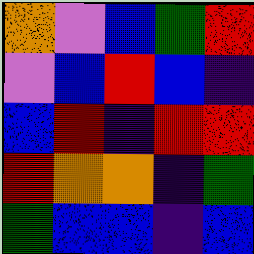[["orange", "violet", "blue", "green", "red"], ["violet", "blue", "red", "blue", "indigo"], ["blue", "red", "indigo", "red", "red"], ["red", "orange", "orange", "indigo", "green"], ["green", "blue", "blue", "indigo", "blue"]]